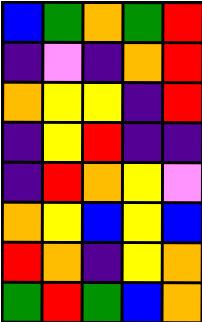[["blue", "green", "orange", "green", "red"], ["indigo", "violet", "indigo", "orange", "red"], ["orange", "yellow", "yellow", "indigo", "red"], ["indigo", "yellow", "red", "indigo", "indigo"], ["indigo", "red", "orange", "yellow", "violet"], ["orange", "yellow", "blue", "yellow", "blue"], ["red", "orange", "indigo", "yellow", "orange"], ["green", "red", "green", "blue", "orange"]]